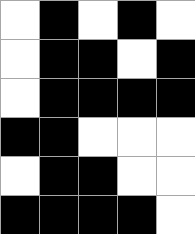[["white", "black", "white", "black", "white"], ["white", "black", "black", "white", "black"], ["white", "black", "black", "black", "black"], ["black", "black", "white", "white", "white"], ["white", "black", "black", "white", "white"], ["black", "black", "black", "black", "white"]]